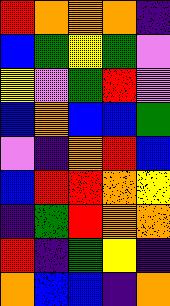[["red", "orange", "orange", "orange", "indigo"], ["blue", "green", "yellow", "green", "violet"], ["yellow", "violet", "green", "red", "violet"], ["blue", "orange", "blue", "blue", "green"], ["violet", "indigo", "orange", "red", "blue"], ["blue", "red", "red", "orange", "yellow"], ["indigo", "green", "red", "orange", "orange"], ["red", "indigo", "green", "yellow", "indigo"], ["orange", "blue", "blue", "indigo", "orange"]]